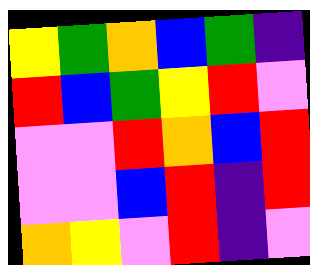[["yellow", "green", "orange", "blue", "green", "indigo"], ["red", "blue", "green", "yellow", "red", "violet"], ["violet", "violet", "red", "orange", "blue", "red"], ["violet", "violet", "blue", "red", "indigo", "red"], ["orange", "yellow", "violet", "red", "indigo", "violet"]]